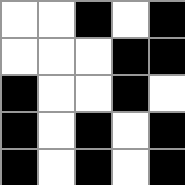[["white", "white", "black", "white", "black"], ["white", "white", "white", "black", "black"], ["black", "white", "white", "black", "white"], ["black", "white", "black", "white", "black"], ["black", "white", "black", "white", "black"]]